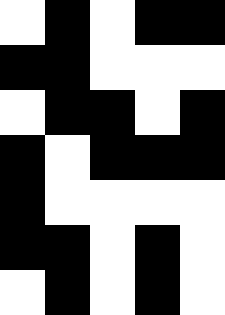[["white", "black", "white", "black", "black"], ["black", "black", "white", "white", "white"], ["white", "black", "black", "white", "black"], ["black", "white", "black", "black", "black"], ["black", "white", "white", "white", "white"], ["black", "black", "white", "black", "white"], ["white", "black", "white", "black", "white"]]